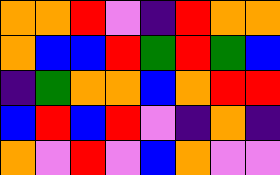[["orange", "orange", "red", "violet", "indigo", "red", "orange", "orange"], ["orange", "blue", "blue", "red", "green", "red", "green", "blue"], ["indigo", "green", "orange", "orange", "blue", "orange", "red", "red"], ["blue", "red", "blue", "red", "violet", "indigo", "orange", "indigo"], ["orange", "violet", "red", "violet", "blue", "orange", "violet", "violet"]]